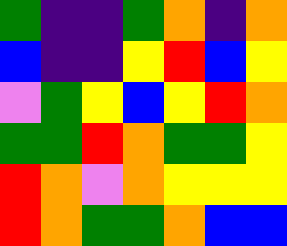[["green", "indigo", "indigo", "green", "orange", "indigo", "orange"], ["blue", "indigo", "indigo", "yellow", "red", "blue", "yellow"], ["violet", "green", "yellow", "blue", "yellow", "red", "orange"], ["green", "green", "red", "orange", "green", "green", "yellow"], ["red", "orange", "violet", "orange", "yellow", "yellow", "yellow"], ["red", "orange", "green", "green", "orange", "blue", "blue"]]